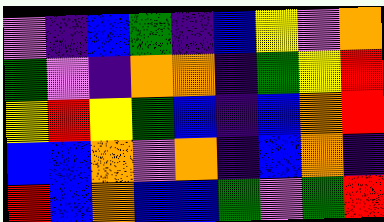[["violet", "indigo", "blue", "green", "indigo", "blue", "yellow", "violet", "orange"], ["green", "violet", "indigo", "orange", "orange", "indigo", "green", "yellow", "red"], ["yellow", "red", "yellow", "green", "blue", "indigo", "blue", "orange", "red"], ["blue", "blue", "orange", "violet", "orange", "indigo", "blue", "orange", "indigo"], ["red", "blue", "orange", "blue", "blue", "green", "violet", "green", "red"]]